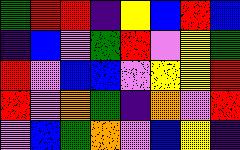[["green", "red", "red", "indigo", "yellow", "blue", "red", "blue"], ["indigo", "blue", "violet", "green", "red", "violet", "yellow", "green"], ["red", "violet", "blue", "blue", "violet", "yellow", "yellow", "red"], ["red", "violet", "orange", "green", "indigo", "orange", "violet", "red"], ["violet", "blue", "green", "orange", "violet", "blue", "yellow", "indigo"]]